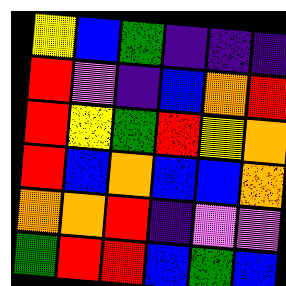[["yellow", "blue", "green", "indigo", "indigo", "indigo"], ["red", "violet", "indigo", "blue", "orange", "red"], ["red", "yellow", "green", "red", "yellow", "orange"], ["red", "blue", "orange", "blue", "blue", "orange"], ["orange", "orange", "red", "indigo", "violet", "violet"], ["green", "red", "red", "blue", "green", "blue"]]